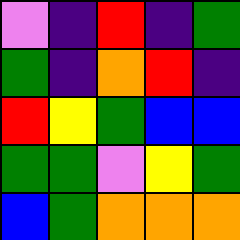[["violet", "indigo", "red", "indigo", "green"], ["green", "indigo", "orange", "red", "indigo"], ["red", "yellow", "green", "blue", "blue"], ["green", "green", "violet", "yellow", "green"], ["blue", "green", "orange", "orange", "orange"]]